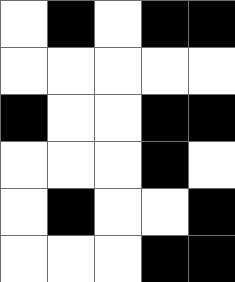[["white", "black", "white", "black", "black"], ["white", "white", "white", "white", "white"], ["black", "white", "white", "black", "black"], ["white", "white", "white", "black", "white"], ["white", "black", "white", "white", "black"], ["white", "white", "white", "black", "black"]]